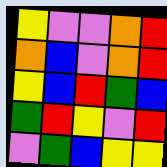[["yellow", "violet", "violet", "orange", "red"], ["orange", "blue", "violet", "orange", "red"], ["yellow", "blue", "red", "green", "blue"], ["green", "red", "yellow", "violet", "red"], ["violet", "green", "blue", "yellow", "yellow"]]